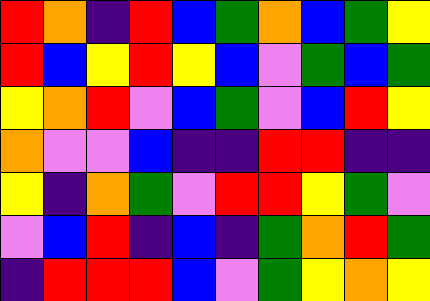[["red", "orange", "indigo", "red", "blue", "green", "orange", "blue", "green", "yellow"], ["red", "blue", "yellow", "red", "yellow", "blue", "violet", "green", "blue", "green"], ["yellow", "orange", "red", "violet", "blue", "green", "violet", "blue", "red", "yellow"], ["orange", "violet", "violet", "blue", "indigo", "indigo", "red", "red", "indigo", "indigo"], ["yellow", "indigo", "orange", "green", "violet", "red", "red", "yellow", "green", "violet"], ["violet", "blue", "red", "indigo", "blue", "indigo", "green", "orange", "red", "green"], ["indigo", "red", "red", "red", "blue", "violet", "green", "yellow", "orange", "yellow"]]